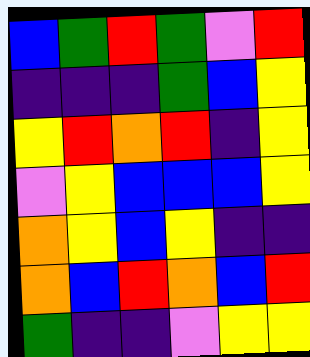[["blue", "green", "red", "green", "violet", "red"], ["indigo", "indigo", "indigo", "green", "blue", "yellow"], ["yellow", "red", "orange", "red", "indigo", "yellow"], ["violet", "yellow", "blue", "blue", "blue", "yellow"], ["orange", "yellow", "blue", "yellow", "indigo", "indigo"], ["orange", "blue", "red", "orange", "blue", "red"], ["green", "indigo", "indigo", "violet", "yellow", "yellow"]]